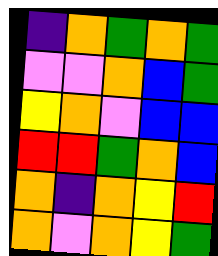[["indigo", "orange", "green", "orange", "green"], ["violet", "violet", "orange", "blue", "green"], ["yellow", "orange", "violet", "blue", "blue"], ["red", "red", "green", "orange", "blue"], ["orange", "indigo", "orange", "yellow", "red"], ["orange", "violet", "orange", "yellow", "green"]]